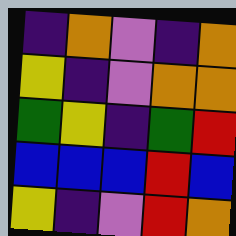[["indigo", "orange", "violet", "indigo", "orange"], ["yellow", "indigo", "violet", "orange", "orange"], ["green", "yellow", "indigo", "green", "red"], ["blue", "blue", "blue", "red", "blue"], ["yellow", "indigo", "violet", "red", "orange"]]